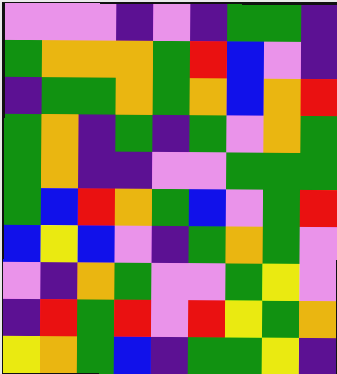[["violet", "violet", "violet", "indigo", "violet", "indigo", "green", "green", "indigo"], ["green", "orange", "orange", "orange", "green", "red", "blue", "violet", "indigo"], ["indigo", "green", "green", "orange", "green", "orange", "blue", "orange", "red"], ["green", "orange", "indigo", "green", "indigo", "green", "violet", "orange", "green"], ["green", "orange", "indigo", "indigo", "violet", "violet", "green", "green", "green"], ["green", "blue", "red", "orange", "green", "blue", "violet", "green", "red"], ["blue", "yellow", "blue", "violet", "indigo", "green", "orange", "green", "violet"], ["violet", "indigo", "orange", "green", "violet", "violet", "green", "yellow", "violet"], ["indigo", "red", "green", "red", "violet", "red", "yellow", "green", "orange"], ["yellow", "orange", "green", "blue", "indigo", "green", "green", "yellow", "indigo"]]